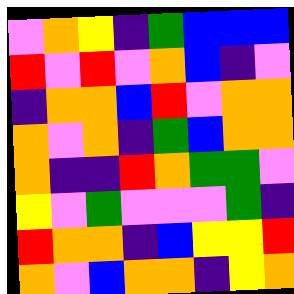[["violet", "orange", "yellow", "indigo", "green", "blue", "blue", "blue"], ["red", "violet", "red", "violet", "orange", "blue", "indigo", "violet"], ["indigo", "orange", "orange", "blue", "red", "violet", "orange", "orange"], ["orange", "violet", "orange", "indigo", "green", "blue", "orange", "orange"], ["orange", "indigo", "indigo", "red", "orange", "green", "green", "violet"], ["yellow", "violet", "green", "violet", "violet", "violet", "green", "indigo"], ["red", "orange", "orange", "indigo", "blue", "yellow", "yellow", "red"], ["orange", "violet", "blue", "orange", "orange", "indigo", "yellow", "orange"]]